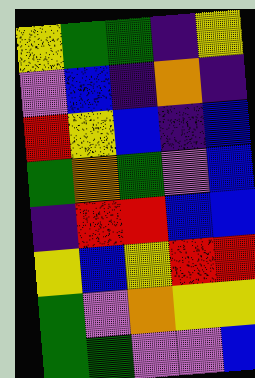[["yellow", "green", "green", "indigo", "yellow"], ["violet", "blue", "indigo", "orange", "indigo"], ["red", "yellow", "blue", "indigo", "blue"], ["green", "orange", "green", "violet", "blue"], ["indigo", "red", "red", "blue", "blue"], ["yellow", "blue", "yellow", "red", "red"], ["green", "violet", "orange", "yellow", "yellow"], ["green", "green", "violet", "violet", "blue"]]